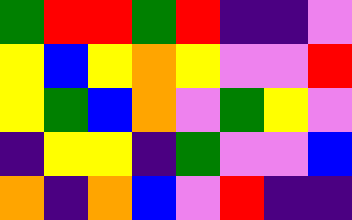[["green", "red", "red", "green", "red", "indigo", "indigo", "violet"], ["yellow", "blue", "yellow", "orange", "yellow", "violet", "violet", "red"], ["yellow", "green", "blue", "orange", "violet", "green", "yellow", "violet"], ["indigo", "yellow", "yellow", "indigo", "green", "violet", "violet", "blue"], ["orange", "indigo", "orange", "blue", "violet", "red", "indigo", "indigo"]]